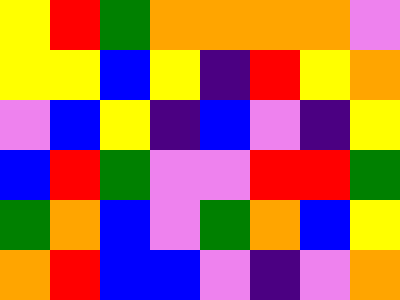[["yellow", "red", "green", "orange", "orange", "orange", "orange", "violet"], ["yellow", "yellow", "blue", "yellow", "indigo", "red", "yellow", "orange"], ["violet", "blue", "yellow", "indigo", "blue", "violet", "indigo", "yellow"], ["blue", "red", "green", "violet", "violet", "red", "red", "green"], ["green", "orange", "blue", "violet", "green", "orange", "blue", "yellow"], ["orange", "red", "blue", "blue", "violet", "indigo", "violet", "orange"]]